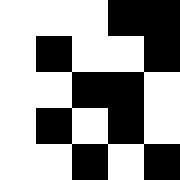[["white", "white", "white", "black", "black"], ["white", "black", "white", "white", "black"], ["white", "white", "black", "black", "white"], ["white", "black", "white", "black", "white"], ["white", "white", "black", "white", "black"]]